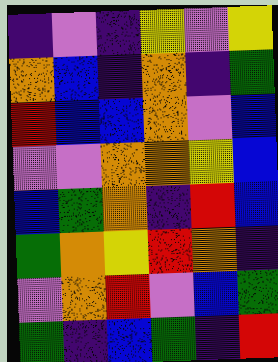[["indigo", "violet", "indigo", "yellow", "violet", "yellow"], ["orange", "blue", "indigo", "orange", "indigo", "green"], ["red", "blue", "blue", "orange", "violet", "blue"], ["violet", "violet", "orange", "orange", "yellow", "blue"], ["blue", "green", "orange", "indigo", "red", "blue"], ["green", "orange", "yellow", "red", "orange", "indigo"], ["violet", "orange", "red", "violet", "blue", "green"], ["green", "indigo", "blue", "green", "indigo", "red"]]